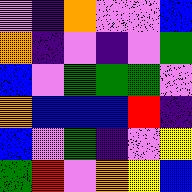[["violet", "indigo", "orange", "violet", "violet", "blue"], ["orange", "indigo", "violet", "indigo", "violet", "green"], ["blue", "violet", "green", "green", "green", "violet"], ["orange", "blue", "blue", "blue", "red", "indigo"], ["blue", "violet", "green", "indigo", "violet", "yellow"], ["green", "red", "violet", "orange", "yellow", "blue"]]